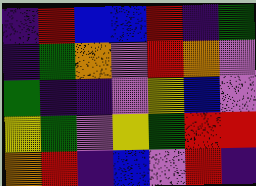[["indigo", "red", "blue", "blue", "red", "indigo", "green"], ["indigo", "green", "orange", "violet", "red", "orange", "violet"], ["green", "indigo", "indigo", "violet", "yellow", "blue", "violet"], ["yellow", "green", "violet", "yellow", "green", "red", "red"], ["orange", "red", "indigo", "blue", "violet", "red", "indigo"]]